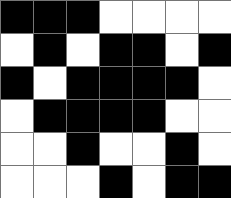[["black", "black", "black", "white", "white", "white", "white"], ["white", "black", "white", "black", "black", "white", "black"], ["black", "white", "black", "black", "black", "black", "white"], ["white", "black", "black", "black", "black", "white", "white"], ["white", "white", "black", "white", "white", "black", "white"], ["white", "white", "white", "black", "white", "black", "black"]]